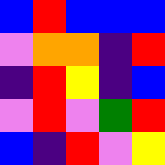[["blue", "red", "blue", "blue", "blue"], ["violet", "orange", "orange", "indigo", "red"], ["indigo", "red", "yellow", "indigo", "blue"], ["violet", "red", "violet", "green", "red"], ["blue", "indigo", "red", "violet", "yellow"]]